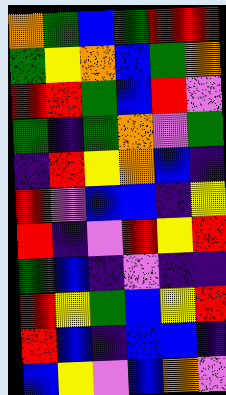[["orange", "green", "blue", "green", "red", "red"], ["green", "yellow", "orange", "blue", "green", "orange"], ["red", "red", "green", "blue", "red", "violet"], ["green", "indigo", "green", "orange", "violet", "green"], ["indigo", "red", "yellow", "orange", "blue", "indigo"], ["red", "violet", "blue", "blue", "indigo", "yellow"], ["red", "indigo", "violet", "red", "yellow", "red"], ["green", "blue", "indigo", "violet", "indigo", "indigo"], ["red", "yellow", "green", "blue", "yellow", "red"], ["red", "blue", "indigo", "blue", "blue", "indigo"], ["blue", "yellow", "violet", "blue", "orange", "violet"]]